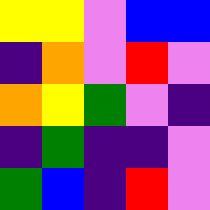[["yellow", "yellow", "violet", "blue", "blue"], ["indigo", "orange", "violet", "red", "violet"], ["orange", "yellow", "green", "violet", "indigo"], ["indigo", "green", "indigo", "indigo", "violet"], ["green", "blue", "indigo", "red", "violet"]]